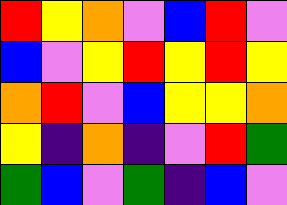[["red", "yellow", "orange", "violet", "blue", "red", "violet"], ["blue", "violet", "yellow", "red", "yellow", "red", "yellow"], ["orange", "red", "violet", "blue", "yellow", "yellow", "orange"], ["yellow", "indigo", "orange", "indigo", "violet", "red", "green"], ["green", "blue", "violet", "green", "indigo", "blue", "violet"]]